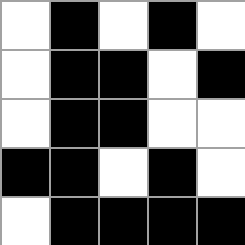[["white", "black", "white", "black", "white"], ["white", "black", "black", "white", "black"], ["white", "black", "black", "white", "white"], ["black", "black", "white", "black", "white"], ["white", "black", "black", "black", "black"]]